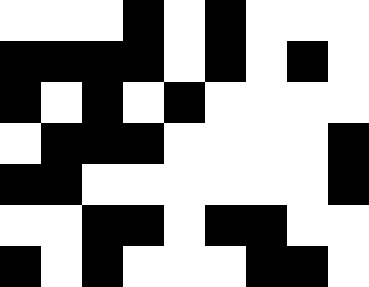[["white", "white", "white", "black", "white", "black", "white", "white", "white"], ["black", "black", "black", "black", "white", "black", "white", "black", "white"], ["black", "white", "black", "white", "black", "white", "white", "white", "white"], ["white", "black", "black", "black", "white", "white", "white", "white", "black"], ["black", "black", "white", "white", "white", "white", "white", "white", "black"], ["white", "white", "black", "black", "white", "black", "black", "white", "white"], ["black", "white", "black", "white", "white", "white", "black", "black", "white"]]